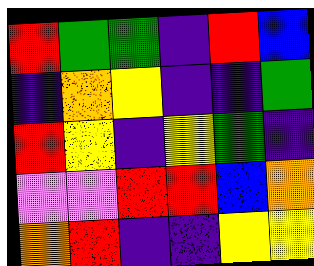[["red", "green", "green", "indigo", "red", "blue"], ["indigo", "orange", "yellow", "indigo", "indigo", "green"], ["red", "yellow", "indigo", "yellow", "green", "indigo"], ["violet", "violet", "red", "red", "blue", "orange"], ["orange", "red", "indigo", "indigo", "yellow", "yellow"]]